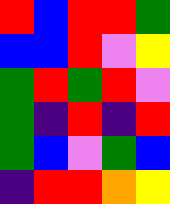[["red", "blue", "red", "red", "green"], ["blue", "blue", "red", "violet", "yellow"], ["green", "red", "green", "red", "violet"], ["green", "indigo", "red", "indigo", "red"], ["green", "blue", "violet", "green", "blue"], ["indigo", "red", "red", "orange", "yellow"]]